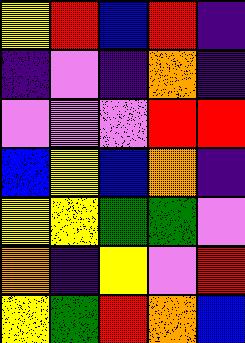[["yellow", "red", "blue", "red", "indigo"], ["indigo", "violet", "indigo", "orange", "indigo"], ["violet", "violet", "violet", "red", "red"], ["blue", "yellow", "blue", "orange", "indigo"], ["yellow", "yellow", "green", "green", "violet"], ["orange", "indigo", "yellow", "violet", "red"], ["yellow", "green", "red", "orange", "blue"]]